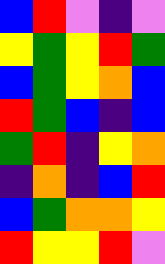[["blue", "red", "violet", "indigo", "violet"], ["yellow", "green", "yellow", "red", "green"], ["blue", "green", "yellow", "orange", "blue"], ["red", "green", "blue", "indigo", "blue"], ["green", "red", "indigo", "yellow", "orange"], ["indigo", "orange", "indigo", "blue", "red"], ["blue", "green", "orange", "orange", "yellow"], ["red", "yellow", "yellow", "red", "violet"]]